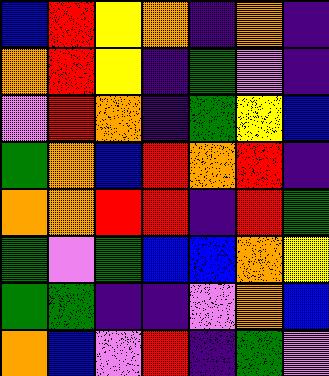[["blue", "red", "yellow", "orange", "indigo", "orange", "indigo"], ["orange", "red", "yellow", "indigo", "green", "violet", "indigo"], ["violet", "red", "orange", "indigo", "green", "yellow", "blue"], ["green", "orange", "blue", "red", "orange", "red", "indigo"], ["orange", "orange", "red", "red", "indigo", "red", "green"], ["green", "violet", "green", "blue", "blue", "orange", "yellow"], ["green", "green", "indigo", "indigo", "violet", "orange", "blue"], ["orange", "blue", "violet", "red", "indigo", "green", "violet"]]